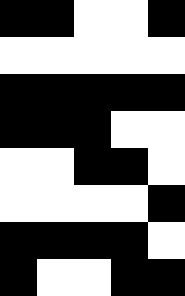[["black", "black", "white", "white", "black"], ["white", "white", "white", "white", "white"], ["black", "black", "black", "black", "black"], ["black", "black", "black", "white", "white"], ["white", "white", "black", "black", "white"], ["white", "white", "white", "white", "black"], ["black", "black", "black", "black", "white"], ["black", "white", "white", "black", "black"]]